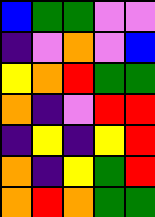[["blue", "green", "green", "violet", "violet"], ["indigo", "violet", "orange", "violet", "blue"], ["yellow", "orange", "red", "green", "green"], ["orange", "indigo", "violet", "red", "red"], ["indigo", "yellow", "indigo", "yellow", "red"], ["orange", "indigo", "yellow", "green", "red"], ["orange", "red", "orange", "green", "green"]]